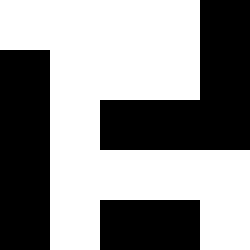[["white", "white", "white", "white", "black"], ["black", "white", "white", "white", "black"], ["black", "white", "black", "black", "black"], ["black", "white", "white", "white", "white"], ["black", "white", "black", "black", "white"]]